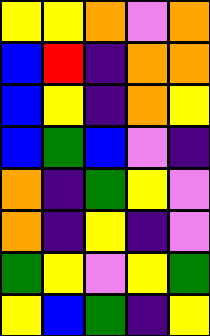[["yellow", "yellow", "orange", "violet", "orange"], ["blue", "red", "indigo", "orange", "orange"], ["blue", "yellow", "indigo", "orange", "yellow"], ["blue", "green", "blue", "violet", "indigo"], ["orange", "indigo", "green", "yellow", "violet"], ["orange", "indigo", "yellow", "indigo", "violet"], ["green", "yellow", "violet", "yellow", "green"], ["yellow", "blue", "green", "indigo", "yellow"]]